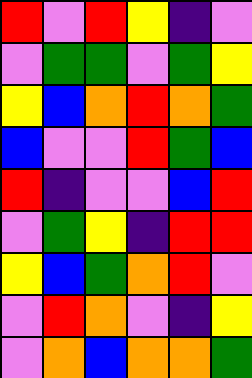[["red", "violet", "red", "yellow", "indigo", "violet"], ["violet", "green", "green", "violet", "green", "yellow"], ["yellow", "blue", "orange", "red", "orange", "green"], ["blue", "violet", "violet", "red", "green", "blue"], ["red", "indigo", "violet", "violet", "blue", "red"], ["violet", "green", "yellow", "indigo", "red", "red"], ["yellow", "blue", "green", "orange", "red", "violet"], ["violet", "red", "orange", "violet", "indigo", "yellow"], ["violet", "orange", "blue", "orange", "orange", "green"]]